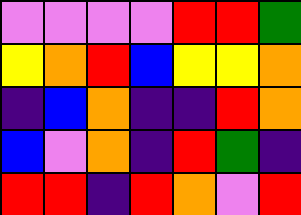[["violet", "violet", "violet", "violet", "red", "red", "green"], ["yellow", "orange", "red", "blue", "yellow", "yellow", "orange"], ["indigo", "blue", "orange", "indigo", "indigo", "red", "orange"], ["blue", "violet", "orange", "indigo", "red", "green", "indigo"], ["red", "red", "indigo", "red", "orange", "violet", "red"]]